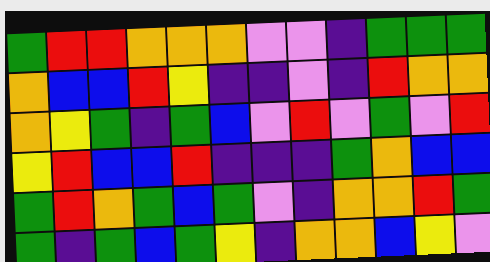[["green", "red", "red", "orange", "orange", "orange", "violet", "violet", "indigo", "green", "green", "green"], ["orange", "blue", "blue", "red", "yellow", "indigo", "indigo", "violet", "indigo", "red", "orange", "orange"], ["orange", "yellow", "green", "indigo", "green", "blue", "violet", "red", "violet", "green", "violet", "red"], ["yellow", "red", "blue", "blue", "red", "indigo", "indigo", "indigo", "green", "orange", "blue", "blue"], ["green", "red", "orange", "green", "blue", "green", "violet", "indigo", "orange", "orange", "red", "green"], ["green", "indigo", "green", "blue", "green", "yellow", "indigo", "orange", "orange", "blue", "yellow", "violet"]]